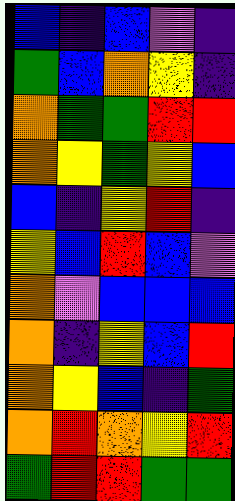[["blue", "indigo", "blue", "violet", "indigo"], ["green", "blue", "orange", "yellow", "indigo"], ["orange", "green", "green", "red", "red"], ["orange", "yellow", "green", "yellow", "blue"], ["blue", "indigo", "yellow", "red", "indigo"], ["yellow", "blue", "red", "blue", "violet"], ["orange", "violet", "blue", "blue", "blue"], ["orange", "indigo", "yellow", "blue", "red"], ["orange", "yellow", "blue", "indigo", "green"], ["orange", "red", "orange", "yellow", "red"], ["green", "red", "red", "green", "green"]]